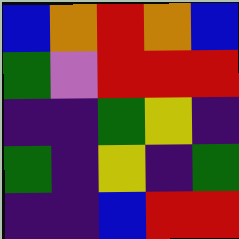[["blue", "orange", "red", "orange", "blue"], ["green", "violet", "red", "red", "red"], ["indigo", "indigo", "green", "yellow", "indigo"], ["green", "indigo", "yellow", "indigo", "green"], ["indigo", "indigo", "blue", "red", "red"]]